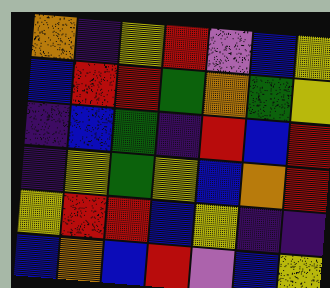[["orange", "indigo", "yellow", "red", "violet", "blue", "yellow"], ["blue", "red", "red", "green", "orange", "green", "yellow"], ["indigo", "blue", "green", "indigo", "red", "blue", "red"], ["indigo", "yellow", "green", "yellow", "blue", "orange", "red"], ["yellow", "red", "red", "blue", "yellow", "indigo", "indigo"], ["blue", "orange", "blue", "red", "violet", "blue", "yellow"]]